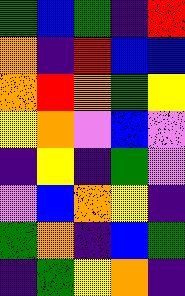[["green", "blue", "green", "indigo", "red"], ["orange", "indigo", "red", "blue", "blue"], ["orange", "red", "orange", "green", "yellow"], ["yellow", "orange", "violet", "blue", "violet"], ["indigo", "yellow", "indigo", "green", "violet"], ["violet", "blue", "orange", "yellow", "indigo"], ["green", "orange", "indigo", "blue", "green"], ["indigo", "green", "yellow", "orange", "indigo"]]